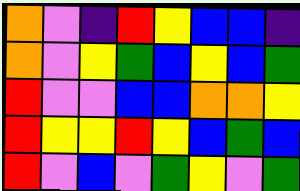[["orange", "violet", "indigo", "red", "yellow", "blue", "blue", "indigo"], ["orange", "violet", "yellow", "green", "blue", "yellow", "blue", "green"], ["red", "violet", "violet", "blue", "blue", "orange", "orange", "yellow"], ["red", "yellow", "yellow", "red", "yellow", "blue", "green", "blue"], ["red", "violet", "blue", "violet", "green", "yellow", "violet", "green"]]